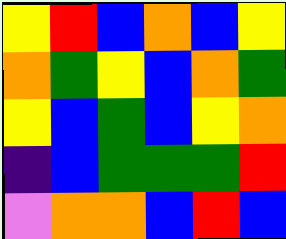[["yellow", "red", "blue", "orange", "blue", "yellow"], ["orange", "green", "yellow", "blue", "orange", "green"], ["yellow", "blue", "green", "blue", "yellow", "orange"], ["indigo", "blue", "green", "green", "green", "red"], ["violet", "orange", "orange", "blue", "red", "blue"]]